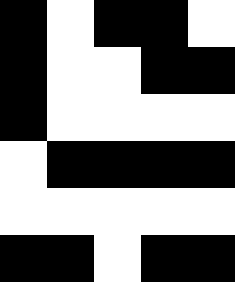[["black", "white", "black", "black", "white"], ["black", "white", "white", "black", "black"], ["black", "white", "white", "white", "white"], ["white", "black", "black", "black", "black"], ["white", "white", "white", "white", "white"], ["black", "black", "white", "black", "black"]]